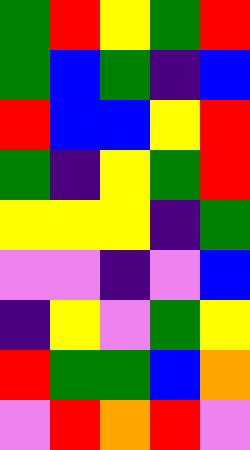[["green", "red", "yellow", "green", "red"], ["green", "blue", "green", "indigo", "blue"], ["red", "blue", "blue", "yellow", "red"], ["green", "indigo", "yellow", "green", "red"], ["yellow", "yellow", "yellow", "indigo", "green"], ["violet", "violet", "indigo", "violet", "blue"], ["indigo", "yellow", "violet", "green", "yellow"], ["red", "green", "green", "blue", "orange"], ["violet", "red", "orange", "red", "violet"]]